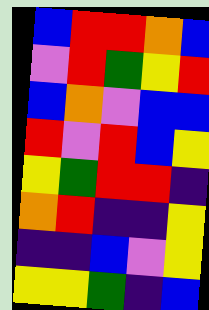[["blue", "red", "red", "orange", "blue"], ["violet", "red", "green", "yellow", "red"], ["blue", "orange", "violet", "blue", "blue"], ["red", "violet", "red", "blue", "yellow"], ["yellow", "green", "red", "red", "indigo"], ["orange", "red", "indigo", "indigo", "yellow"], ["indigo", "indigo", "blue", "violet", "yellow"], ["yellow", "yellow", "green", "indigo", "blue"]]